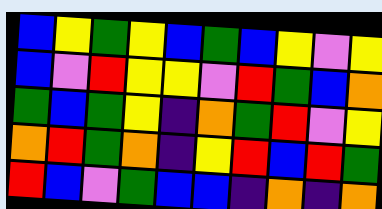[["blue", "yellow", "green", "yellow", "blue", "green", "blue", "yellow", "violet", "yellow"], ["blue", "violet", "red", "yellow", "yellow", "violet", "red", "green", "blue", "orange"], ["green", "blue", "green", "yellow", "indigo", "orange", "green", "red", "violet", "yellow"], ["orange", "red", "green", "orange", "indigo", "yellow", "red", "blue", "red", "green"], ["red", "blue", "violet", "green", "blue", "blue", "indigo", "orange", "indigo", "orange"]]